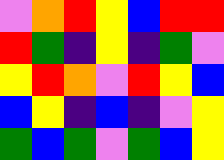[["violet", "orange", "red", "yellow", "blue", "red", "red"], ["red", "green", "indigo", "yellow", "indigo", "green", "violet"], ["yellow", "red", "orange", "violet", "red", "yellow", "blue"], ["blue", "yellow", "indigo", "blue", "indigo", "violet", "yellow"], ["green", "blue", "green", "violet", "green", "blue", "yellow"]]